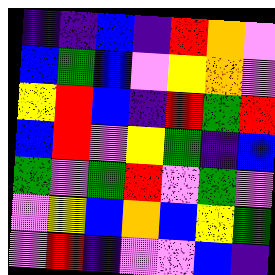[["indigo", "indigo", "blue", "indigo", "red", "orange", "violet"], ["blue", "green", "blue", "violet", "yellow", "orange", "violet"], ["yellow", "red", "blue", "indigo", "red", "green", "red"], ["blue", "red", "violet", "yellow", "green", "indigo", "blue"], ["green", "violet", "green", "red", "violet", "green", "violet"], ["violet", "yellow", "blue", "orange", "blue", "yellow", "green"], ["violet", "red", "indigo", "violet", "violet", "blue", "indigo"]]